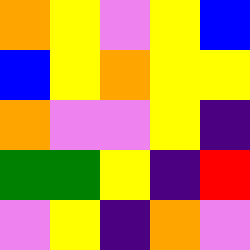[["orange", "yellow", "violet", "yellow", "blue"], ["blue", "yellow", "orange", "yellow", "yellow"], ["orange", "violet", "violet", "yellow", "indigo"], ["green", "green", "yellow", "indigo", "red"], ["violet", "yellow", "indigo", "orange", "violet"]]